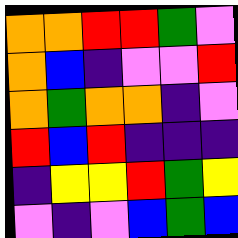[["orange", "orange", "red", "red", "green", "violet"], ["orange", "blue", "indigo", "violet", "violet", "red"], ["orange", "green", "orange", "orange", "indigo", "violet"], ["red", "blue", "red", "indigo", "indigo", "indigo"], ["indigo", "yellow", "yellow", "red", "green", "yellow"], ["violet", "indigo", "violet", "blue", "green", "blue"]]